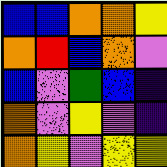[["blue", "blue", "orange", "orange", "yellow"], ["orange", "red", "blue", "orange", "violet"], ["blue", "violet", "green", "blue", "indigo"], ["orange", "violet", "yellow", "violet", "indigo"], ["orange", "yellow", "violet", "yellow", "yellow"]]